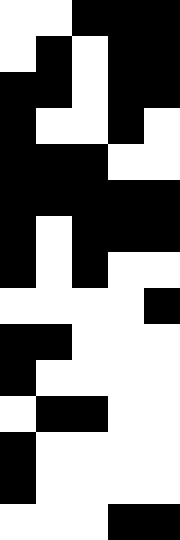[["white", "white", "black", "black", "black"], ["white", "black", "white", "black", "black"], ["black", "black", "white", "black", "black"], ["black", "white", "white", "black", "white"], ["black", "black", "black", "white", "white"], ["black", "black", "black", "black", "black"], ["black", "white", "black", "black", "black"], ["black", "white", "black", "white", "white"], ["white", "white", "white", "white", "black"], ["black", "black", "white", "white", "white"], ["black", "white", "white", "white", "white"], ["white", "black", "black", "white", "white"], ["black", "white", "white", "white", "white"], ["black", "white", "white", "white", "white"], ["white", "white", "white", "black", "black"]]